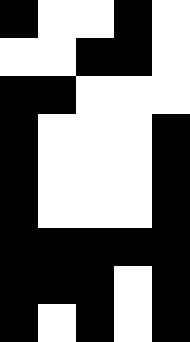[["black", "white", "white", "black", "white"], ["white", "white", "black", "black", "white"], ["black", "black", "white", "white", "white"], ["black", "white", "white", "white", "black"], ["black", "white", "white", "white", "black"], ["black", "white", "white", "white", "black"], ["black", "black", "black", "black", "black"], ["black", "black", "black", "white", "black"], ["black", "white", "black", "white", "black"]]